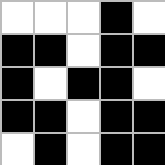[["white", "white", "white", "black", "white"], ["black", "black", "white", "black", "black"], ["black", "white", "black", "black", "white"], ["black", "black", "white", "black", "black"], ["white", "black", "white", "black", "black"]]